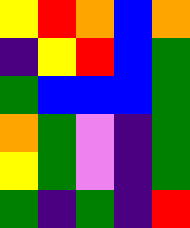[["yellow", "red", "orange", "blue", "orange"], ["indigo", "yellow", "red", "blue", "green"], ["green", "blue", "blue", "blue", "green"], ["orange", "green", "violet", "indigo", "green"], ["yellow", "green", "violet", "indigo", "green"], ["green", "indigo", "green", "indigo", "red"]]